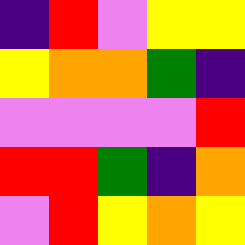[["indigo", "red", "violet", "yellow", "yellow"], ["yellow", "orange", "orange", "green", "indigo"], ["violet", "violet", "violet", "violet", "red"], ["red", "red", "green", "indigo", "orange"], ["violet", "red", "yellow", "orange", "yellow"]]